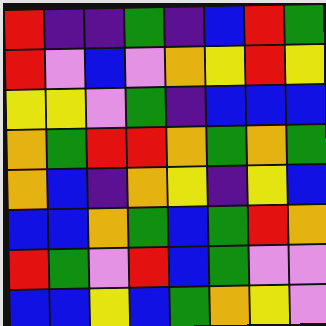[["red", "indigo", "indigo", "green", "indigo", "blue", "red", "green"], ["red", "violet", "blue", "violet", "orange", "yellow", "red", "yellow"], ["yellow", "yellow", "violet", "green", "indigo", "blue", "blue", "blue"], ["orange", "green", "red", "red", "orange", "green", "orange", "green"], ["orange", "blue", "indigo", "orange", "yellow", "indigo", "yellow", "blue"], ["blue", "blue", "orange", "green", "blue", "green", "red", "orange"], ["red", "green", "violet", "red", "blue", "green", "violet", "violet"], ["blue", "blue", "yellow", "blue", "green", "orange", "yellow", "violet"]]